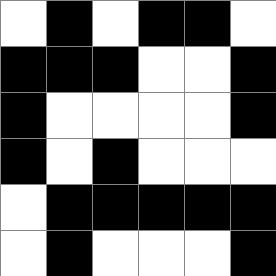[["white", "black", "white", "black", "black", "white"], ["black", "black", "black", "white", "white", "black"], ["black", "white", "white", "white", "white", "black"], ["black", "white", "black", "white", "white", "white"], ["white", "black", "black", "black", "black", "black"], ["white", "black", "white", "white", "white", "black"]]